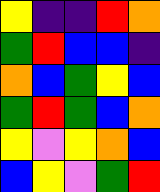[["yellow", "indigo", "indigo", "red", "orange"], ["green", "red", "blue", "blue", "indigo"], ["orange", "blue", "green", "yellow", "blue"], ["green", "red", "green", "blue", "orange"], ["yellow", "violet", "yellow", "orange", "blue"], ["blue", "yellow", "violet", "green", "red"]]